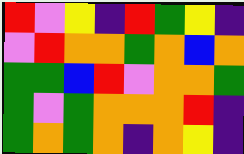[["red", "violet", "yellow", "indigo", "red", "green", "yellow", "indigo"], ["violet", "red", "orange", "orange", "green", "orange", "blue", "orange"], ["green", "green", "blue", "red", "violet", "orange", "orange", "green"], ["green", "violet", "green", "orange", "orange", "orange", "red", "indigo"], ["green", "orange", "green", "orange", "indigo", "orange", "yellow", "indigo"]]